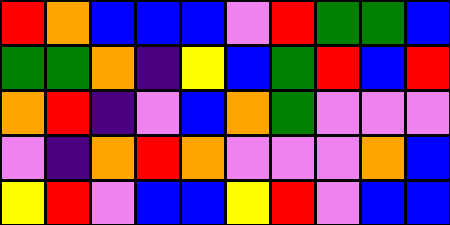[["red", "orange", "blue", "blue", "blue", "violet", "red", "green", "green", "blue"], ["green", "green", "orange", "indigo", "yellow", "blue", "green", "red", "blue", "red"], ["orange", "red", "indigo", "violet", "blue", "orange", "green", "violet", "violet", "violet"], ["violet", "indigo", "orange", "red", "orange", "violet", "violet", "violet", "orange", "blue"], ["yellow", "red", "violet", "blue", "blue", "yellow", "red", "violet", "blue", "blue"]]